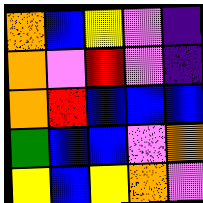[["orange", "blue", "yellow", "violet", "indigo"], ["orange", "violet", "red", "violet", "indigo"], ["orange", "red", "blue", "blue", "blue"], ["green", "blue", "blue", "violet", "orange"], ["yellow", "blue", "yellow", "orange", "violet"]]